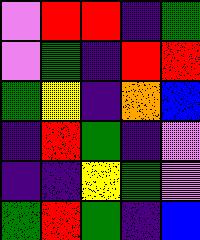[["violet", "red", "red", "indigo", "green"], ["violet", "green", "indigo", "red", "red"], ["green", "yellow", "indigo", "orange", "blue"], ["indigo", "red", "green", "indigo", "violet"], ["indigo", "indigo", "yellow", "green", "violet"], ["green", "red", "green", "indigo", "blue"]]